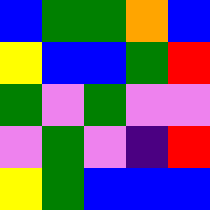[["blue", "green", "green", "orange", "blue"], ["yellow", "blue", "blue", "green", "red"], ["green", "violet", "green", "violet", "violet"], ["violet", "green", "violet", "indigo", "red"], ["yellow", "green", "blue", "blue", "blue"]]